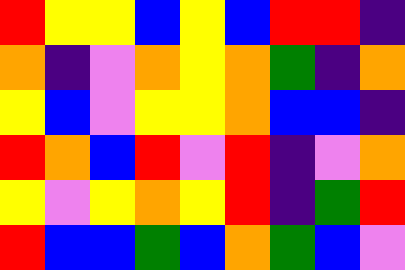[["red", "yellow", "yellow", "blue", "yellow", "blue", "red", "red", "indigo"], ["orange", "indigo", "violet", "orange", "yellow", "orange", "green", "indigo", "orange"], ["yellow", "blue", "violet", "yellow", "yellow", "orange", "blue", "blue", "indigo"], ["red", "orange", "blue", "red", "violet", "red", "indigo", "violet", "orange"], ["yellow", "violet", "yellow", "orange", "yellow", "red", "indigo", "green", "red"], ["red", "blue", "blue", "green", "blue", "orange", "green", "blue", "violet"]]